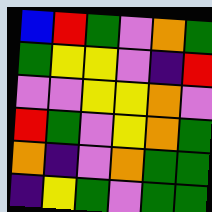[["blue", "red", "green", "violet", "orange", "green"], ["green", "yellow", "yellow", "violet", "indigo", "red"], ["violet", "violet", "yellow", "yellow", "orange", "violet"], ["red", "green", "violet", "yellow", "orange", "green"], ["orange", "indigo", "violet", "orange", "green", "green"], ["indigo", "yellow", "green", "violet", "green", "green"]]